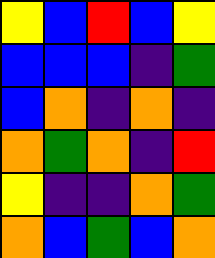[["yellow", "blue", "red", "blue", "yellow"], ["blue", "blue", "blue", "indigo", "green"], ["blue", "orange", "indigo", "orange", "indigo"], ["orange", "green", "orange", "indigo", "red"], ["yellow", "indigo", "indigo", "orange", "green"], ["orange", "blue", "green", "blue", "orange"]]